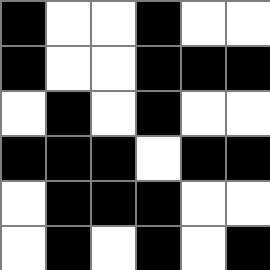[["black", "white", "white", "black", "white", "white"], ["black", "white", "white", "black", "black", "black"], ["white", "black", "white", "black", "white", "white"], ["black", "black", "black", "white", "black", "black"], ["white", "black", "black", "black", "white", "white"], ["white", "black", "white", "black", "white", "black"]]